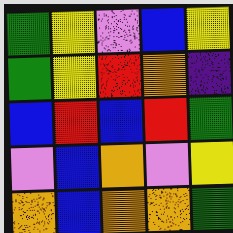[["green", "yellow", "violet", "blue", "yellow"], ["green", "yellow", "red", "orange", "indigo"], ["blue", "red", "blue", "red", "green"], ["violet", "blue", "orange", "violet", "yellow"], ["orange", "blue", "orange", "orange", "green"]]